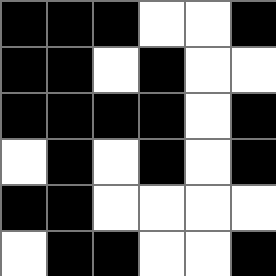[["black", "black", "black", "white", "white", "black"], ["black", "black", "white", "black", "white", "white"], ["black", "black", "black", "black", "white", "black"], ["white", "black", "white", "black", "white", "black"], ["black", "black", "white", "white", "white", "white"], ["white", "black", "black", "white", "white", "black"]]